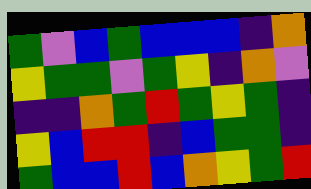[["green", "violet", "blue", "green", "blue", "blue", "blue", "indigo", "orange"], ["yellow", "green", "green", "violet", "green", "yellow", "indigo", "orange", "violet"], ["indigo", "indigo", "orange", "green", "red", "green", "yellow", "green", "indigo"], ["yellow", "blue", "red", "red", "indigo", "blue", "green", "green", "indigo"], ["green", "blue", "blue", "red", "blue", "orange", "yellow", "green", "red"]]